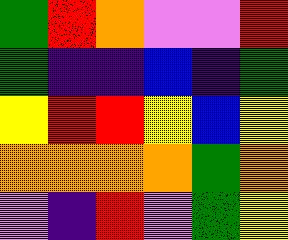[["green", "red", "orange", "violet", "violet", "red"], ["green", "indigo", "indigo", "blue", "indigo", "green"], ["yellow", "red", "red", "yellow", "blue", "yellow"], ["orange", "orange", "orange", "orange", "green", "orange"], ["violet", "indigo", "red", "violet", "green", "yellow"]]